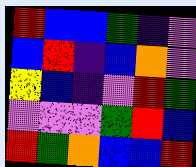[["red", "blue", "blue", "green", "indigo", "violet"], ["blue", "red", "indigo", "blue", "orange", "violet"], ["yellow", "blue", "indigo", "violet", "red", "green"], ["violet", "violet", "violet", "green", "red", "blue"], ["red", "green", "orange", "blue", "blue", "red"]]